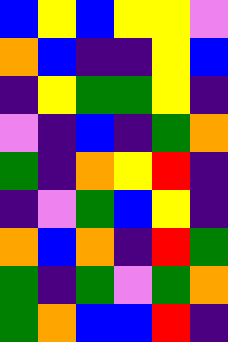[["blue", "yellow", "blue", "yellow", "yellow", "violet"], ["orange", "blue", "indigo", "indigo", "yellow", "blue"], ["indigo", "yellow", "green", "green", "yellow", "indigo"], ["violet", "indigo", "blue", "indigo", "green", "orange"], ["green", "indigo", "orange", "yellow", "red", "indigo"], ["indigo", "violet", "green", "blue", "yellow", "indigo"], ["orange", "blue", "orange", "indigo", "red", "green"], ["green", "indigo", "green", "violet", "green", "orange"], ["green", "orange", "blue", "blue", "red", "indigo"]]